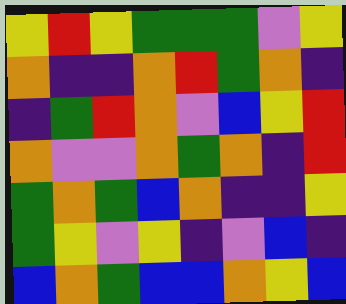[["yellow", "red", "yellow", "green", "green", "green", "violet", "yellow"], ["orange", "indigo", "indigo", "orange", "red", "green", "orange", "indigo"], ["indigo", "green", "red", "orange", "violet", "blue", "yellow", "red"], ["orange", "violet", "violet", "orange", "green", "orange", "indigo", "red"], ["green", "orange", "green", "blue", "orange", "indigo", "indigo", "yellow"], ["green", "yellow", "violet", "yellow", "indigo", "violet", "blue", "indigo"], ["blue", "orange", "green", "blue", "blue", "orange", "yellow", "blue"]]